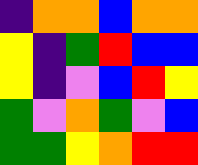[["indigo", "orange", "orange", "blue", "orange", "orange"], ["yellow", "indigo", "green", "red", "blue", "blue"], ["yellow", "indigo", "violet", "blue", "red", "yellow"], ["green", "violet", "orange", "green", "violet", "blue"], ["green", "green", "yellow", "orange", "red", "red"]]